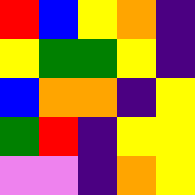[["red", "blue", "yellow", "orange", "indigo"], ["yellow", "green", "green", "yellow", "indigo"], ["blue", "orange", "orange", "indigo", "yellow"], ["green", "red", "indigo", "yellow", "yellow"], ["violet", "violet", "indigo", "orange", "yellow"]]